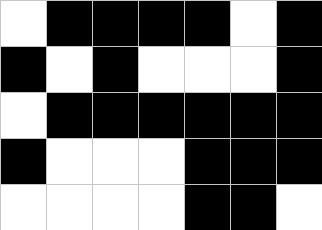[["white", "black", "black", "black", "black", "white", "black"], ["black", "white", "black", "white", "white", "white", "black"], ["white", "black", "black", "black", "black", "black", "black"], ["black", "white", "white", "white", "black", "black", "black"], ["white", "white", "white", "white", "black", "black", "white"]]